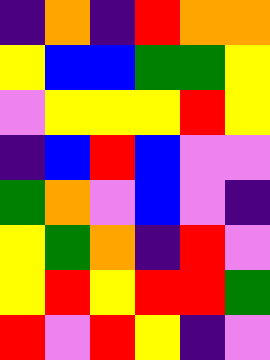[["indigo", "orange", "indigo", "red", "orange", "orange"], ["yellow", "blue", "blue", "green", "green", "yellow"], ["violet", "yellow", "yellow", "yellow", "red", "yellow"], ["indigo", "blue", "red", "blue", "violet", "violet"], ["green", "orange", "violet", "blue", "violet", "indigo"], ["yellow", "green", "orange", "indigo", "red", "violet"], ["yellow", "red", "yellow", "red", "red", "green"], ["red", "violet", "red", "yellow", "indigo", "violet"]]